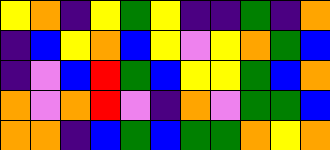[["yellow", "orange", "indigo", "yellow", "green", "yellow", "indigo", "indigo", "green", "indigo", "orange"], ["indigo", "blue", "yellow", "orange", "blue", "yellow", "violet", "yellow", "orange", "green", "blue"], ["indigo", "violet", "blue", "red", "green", "blue", "yellow", "yellow", "green", "blue", "orange"], ["orange", "violet", "orange", "red", "violet", "indigo", "orange", "violet", "green", "green", "blue"], ["orange", "orange", "indigo", "blue", "green", "blue", "green", "green", "orange", "yellow", "orange"]]